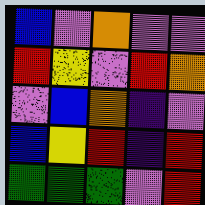[["blue", "violet", "orange", "violet", "violet"], ["red", "yellow", "violet", "red", "orange"], ["violet", "blue", "orange", "indigo", "violet"], ["blue", "yellow", "red", "indigo", "red"], ["green", "green", "green", "violet", "red"]]